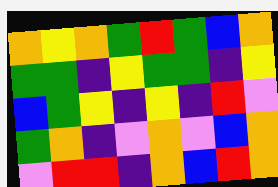[["orange", "yellow", "orange", "green", "red", "green", "blue", "orange"], ["green", "green", "indigo", "yellow", "green", "green", "indigo", "yellow"], ["blue", "green", "yellow", "indigo", "yellow", "indigo", "red", "violet"], ["green", "orange", "indigo", "violet", "orange", "violet", "blue", "orange"], ["violet", "red", "red", "indigo", "orange", "blue", "red", "orange"]]